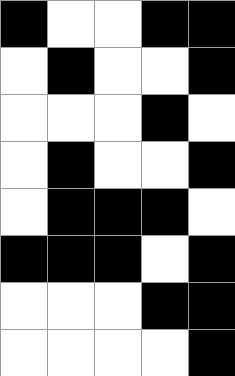[["black", "white", "white", "black", "black"], ["white", "black", "white", "white", "black"], ["white", "white", "white", "black", "white"], ["white", "black", "white", "white", "black"], ["white", "black", "black", "black", "white"], ["black", "black", "black", "white", "black"], ["white", "white", "white", "black", "black"], ["white", "white", "white", "white", "black"]]